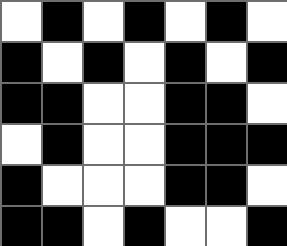[["white", "black", "white", "black", "white", "black", "white"], ["black", "white", "black", "white", "black", "white", "black"], ["black", "black", "white", "white", "black", "black", "white"], ["white", "black", "white", "white", "black", "black", "black"], ["black", "white", "white", "white", "black", "black", "white"], ["black", "black", "white", "black", "white", "white", "black"]]